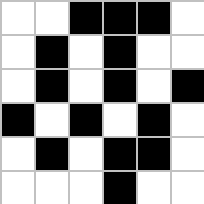[["white", "white", "black", "black", "black", "white"], ["white", "black", "white", "black", "white", "white"], ["white", "black", "white", "black", "white", "black"], ["black", "white", "black", "white", "black", "white"], ["white", "black", "white", "black", "black", "white"], ["white", "white", "white", "black", "white", "white"]]